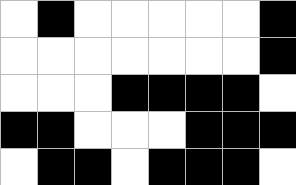[["white", "black", "white", "white", "white", "white", "white", "black"], ["white", "white", "white", "white", "white", "white", "white", "black"], ["white", "white", "white", "black", "black", "black", "black", "white"], ["black", "black", "white", "white", "white", "black", "black", "black"], ["white", "black", "black", "white", "black", "black", "black", "white"]]